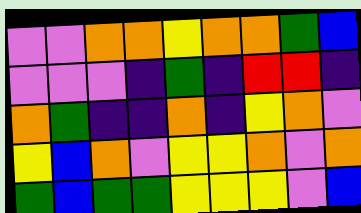[["violet", "violet", "orange", "orange", "yellow", "orange", "orange", "green", "blue"], ["violet", "violet", "violet", "indigo", "green", "indigo", "red", "red", "indigo"], ["orange", "green", "indigo", "indigo", "orange", "indigo", "yellow", "orange", "violet"], ["yellow", "blue", "orange", "violet", "yellow", "yellow", "orange", "violet", "orange"], ["green", "blue", "green", "green", "yellow", "yellow", "yellow", "violet", "blue"]]